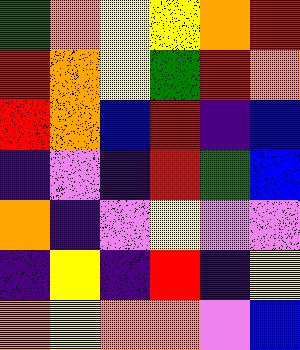[["green", "orange", "yellow", "yellow", "orange", "red"], ["red", "orange", "yellow", "green", "red", "orange"], ["red", "orange", "blue", "red", "indigo", "blue"], ["indigo", "violet", "indigo", "red", "green", "blue"], ["orange", "indigo", "violet", "yellow", "violet", "violet"], ["indigo", "yellow", "indigo", "red", "indigo", "yellow"], ["orange", "yellow", "orange", "orange", "violet", "blue"]]